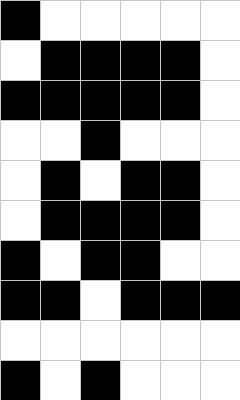[["black", "white", "white", "white", "white", "white"], ["white", "black", "black", "black", "black", "white"], ["black", "black", "black", "black", "black", "white"], ["white", "white", "black", "white", "white", "white"], ["white", "black", "white", "black", "black", "white"], ["white", "black", "black", "black", "black", "white"], ["black", "white", "black", "black", "white", "white"], ["black", "black", "white", "black", "black", "black"], ["white", "white", "white", "white", "white", "white"], ["black", "white", "black", "white", "white", "white"]]